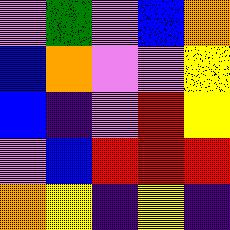[["violet", "green", "violet", "blue", "orange"], ["blue", "orange", "violet", "violet", "yellow"], ["blue", "indigo", "violet", "red", "yellow"], ["violet", "blue", "red", "red", "red"], ["orange", "yellow", "indigo", "yellow", "indigo"]]